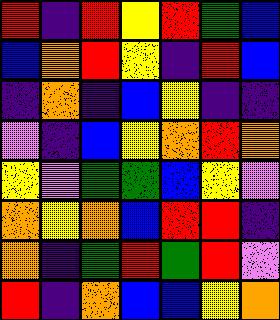[["red", "indigo", "red", "yellow", "red", "green", "blue"], ["blue", "orange", "red", "yellow", "indigo", "red", "blue"], ["indigo", "orange", "indigo", "blue", "yellow", "indigo", "indigo"], ["violet", "indigo", "blue", "yellow", "orange", "red", "orange"], ["yellow", "violet", "green", "green", "blue", "yellow", "violet"], ["orange", "yellow", "orange", "blue", "red", "red", "indigo"], ["orange", "indigo", "green", "red", "green", "red", "violet"], ["red", "indigo", "orange", "blue", "blue", "yellow", "orange"]]